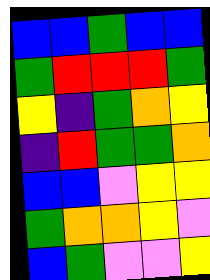[["blue", "blue", "green", "blue", "blue"], ["green", "red", "red", "red", "green"], ["yellow", "indigo", "green", "orange", "yellow"], ["indigo", "red", "green", "green", "orange"], ["blue", "blue", "violet", "yellow", "yellow"], ["green", "orange", "orange", "yellow", "violet"], ["blue", "green", "violet", "violet", "yellow"]]